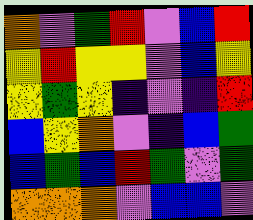[["orange", "violet", "green", "red", "violet", "blue", "red"], ["yellow", "red", "yellow", "yellow", "violet", "blue", "yellow"], ["yellow", "green", "yellow", "indigo", "violet", "indigo", "red"], ["blue", "yellow", "orange", "violet", "indigo", "blue", "green"], ["blue", "green", "blue", "red", "green", "violet", "green"], ["orange", "orange", "orange", "violet", "blue", "blue", "violet"]]